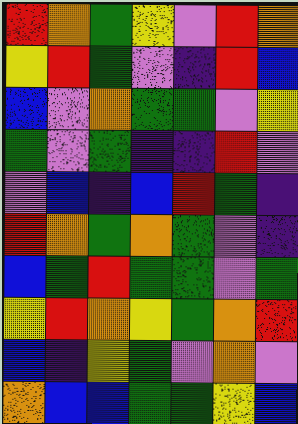[["red", "orange", "green", "yellow", "violet", "red", "orange"], ["yellow", "red", "green", "violet", "indigo", "red", "blue"], ["blue", "violet", "orange", "green", "green", "violet", "yellow"], ["green", "violet", "green", "indigo", "indigo", "red", "violet"], ["violet", "blue", "indigo", "blue", "red", "green", "indigo"], ["red", "orange", "green", "orange", "green", "violet", "indigo"], ["blue", "green", "red", "green", "green", "violet", "green"], ["yellow", "red", "orange", "yellow", "green", "orange", "red"], ["blue", "indigo", "yellow", "green", "violet", "orange", "violet"], ["orange", "blue", "blue", "green", "green", "yellow", "blue"]]